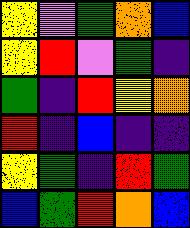[["yellow", "violet", "green", "orange", "blue"], ["yellow", "red", "violet", "green", "indigo"], ["green", "indigo", "red", "yellow", "orange"], ["red", "indigo", "blue", "indigo", "indigo"], ["yellow", "green", "indigo", "red", "green"], ["blue", "green", "red", "orange", "blue"]]